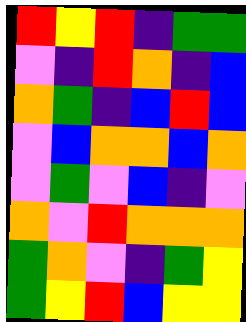[["red", "yellow", "red", "indigo", "green", "green"], ["violet", "indigo", "red", "orange", "indigo", "blue"], ["orange", "green", "indigo", "blue", "red", "blue"], ["violet", "blue", "orange", "orange", "blue", "orange"], ["violet", "green", "violet", "blue", "indigo", "violet"], ["orange", "violet", "red", "orange", "orange", "orange"], ["green", "orange", "violet", "indigo", "green", "yellow"], ["green", "yellow", "red", "blue", "yellow", "yellow"]]